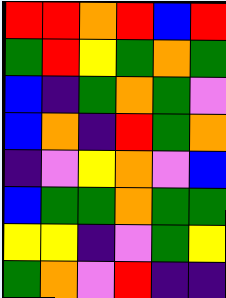[["red", "red", "orange", "red", "blue", "red"], ["green", "red", "yellow", "green", "orange", "green"], ["blue", "indigo", "green", "orange", "green", "violet"], ["blue", "orange", "indigo", "red", "green", "orange"], ["indigo", "violet", "yellow", "orange", "violet", "blue"], ["blue", "green", "green", "orange", "green", "green"], ["yellow", "yellow", "indigo", "violet", "green", "yellow"], ["green", "orange", "violet", "red", "indigo", "indigo"]]